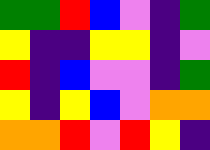[["green", "green", "red", "blue", "violet", "indigo", "green"], ["yellow", "indigo", "indigo", "yellow", "yellow", "indigo", "violet"], ["red", "indigo", "blue", "violet", "violet", "indigo", "green"], ["yellow", "indigo", "yellow", "blue", "violet", "orange", "orange"], ["orange", "orange", "red", "violet", "red", "yellow", "indigo"]]